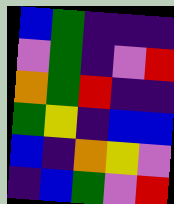[["blue", "green", "indigo", "indigo", "indigo"], ["violet", "green", "indigo", "violet", "red"], ["orange", "green", "red", "indigo", "indigo"], ["green", "yellow", "indigo", "blue", "blue"], ["blue", "indigo", "orange", "yellow", "violet"], ["indigo", "blue", "green", "violet", "red"]]